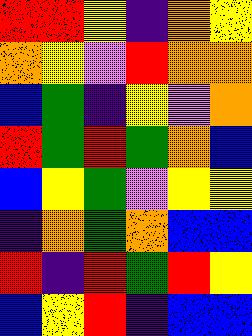[["red", "red", "yellow", "indigo", "orange", "yellow"], ["orange", "yellow", "violet", "red", "orange", "orange"], ["blue", "green", "indigo", "yellow", "violet", "orange"], ["red", "green", "red", "green", "orange", "blue"], ["blue", "yellow", "green", "violet", "yellow", "yellow"], ["indigo", "orange", "green", "orange", "blue", "blue"], ["red", "indigo", "red", "green", "red", "yellow"], ["blue", "yellow", "red", "indigo", "blue", "blue"]]